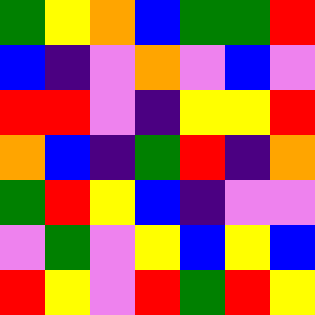[["green", "yellow", "orange", "blue", "green", "green", "red"], ["blue", "indigo", "violet", "orange", "violet", "blue", "violet"], ["red", "red", "violet", "indigo", "yellow", "yellow", "red"], ["orange", "blue", "indigo", "green", "red", "indigo", "orange"], ["green", "red", "yellow", "blue", "indigo", "violet", "violet"], ["violet", "green", "violet", "yellow", "blue", "yellow", "blue"], ["red", "yellow", "violet", "red", "green", "red", "yellow"]]